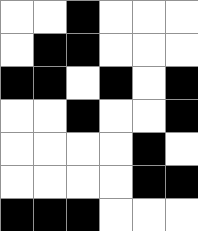[["white", "white", "black", "white", "white", "white"], ["white", "black", "black", "white", "white", "white"], ["black", "black", "white", "black", "white", "black"], ["white", "white", "black", "white", "white", "black"], ["white", "white", "white", "white", "black", "white"], ["white", "white", "white", "white", "black", "black"], ["black", "black", "black", "white", "white", "white"]]